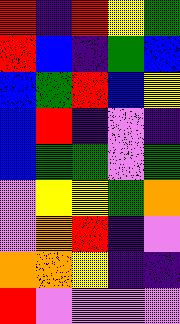[["red", "indigo", "red", "yellow", "green"], ["red", "blue", "indigo", "green", "blue"], ["blue", "green", "red", "blue", "yellow"], ["blue", "red", "indigo", "violet", "indigo"], ["blue", "green", "green", "violet", "green"], ["violet", "yellow", "yellow", "green", "orange"], ["violet", "orange", "red", "indigo", "violet"], ["orange", "orange", "yellow", "indigo", "indigo"], ["red", "violet", "violet", "violet", "violet"]]